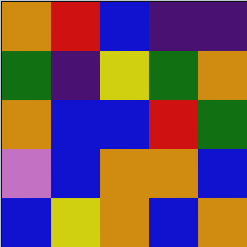[["orange", "red", "blue", "indigo", "indigo"], ["green", "indigo", "yellow", "green", "orange"], ["orange", "blue", "blue", "red", "green"], ["violet", "blue", "orange", "orange", "blue"], ["blue", "yellow", "orange", "blue", "orange"]]